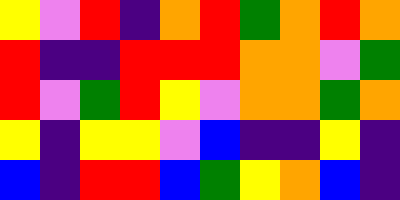[["yellow", "violet", "red", "indigo", "orange", "red", "green", "orange", "red", "orange"], ["red", "indigo", "indigo", "red", "red", "red", "orange", "orange", "violet", "green"], ["red", "violet", "green", "red", "yellow", "violet", "orange", "orange", "green", "orange"], ["yellow", "indigo", "yellow", "yellow", "violet", "blue", "indigo", "indigo", "yellow", "indigo"], ["blue", "indigo", "red", "red", "blue", "green", "yellow", "orange", "blue", "indigo"]]